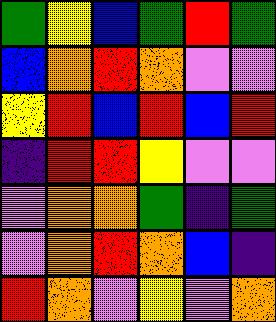[["green", "yellow", "blue", "green", "red", "green"], ["blue", "orange", "red", "orange", "violet", "violet"], ["yellow", "red", "blue", "red", "blue", "red"], ["indigo", "red", "red", "yellow", "violet", "violet"], ["violet", "orange", "orange", "green", "indigo", "green"], ["violet", "orange", "red", "orange", "blue", "indigo"], ["red", "orange", "violet", "yellow", "violet", "orange"]]